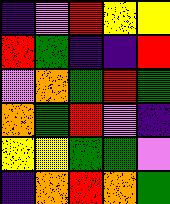[["indigo", "violet", "red", "yellow", "yellow"], ["red", "green", "indigo", "indigo", "red"], ["violet", "orange", "green", "red", "green"], ["orange", "green", "red", "violet", "indigo"], ["yellow", "yellow", "green", "green", "violet"], ["indigo", "orange", "red", "orange", "green"]]